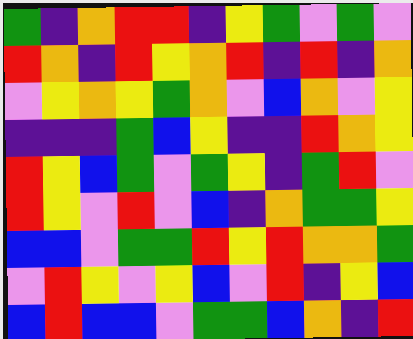[["green", "indigo", "orange", "red", "red", "indigo", "yellow", "green", "violet", "green", "violet"], ["red", "orange", "indigo", "red", "yellow", "orange", "red", "indigo", "red", "indigo", "orange"], ["violet", "yellow", "orange", "yellow", "green", "orange", "violet", "blue", "orange", "violet", "yellow"], ["indigo", "indigo", "indigo", "green", "blue", "yellow", "indigo", "indigo", "red", "orange", "yellow"], ["red", "yellow", "blue", "green", "violet", "green", "yellow", "indigo", "green", "red", "violet"], ["red", "yellow", "violet", "red", "violet", "blue", "indigo", "orange", "green", "green", "yellow"], ["blue", "blue", "violet", "green", "green", "red", "yellow", "red", "orange", "orange", "green"], ["violet", "red", "yellow", "violet", "yellow", "blue", "violet", "red", "indigo", "yellow", "blue"], ["blue", "red", "blue", "blue", "violet", "green", "green", "blue", "orange", "indigo", "red"]]